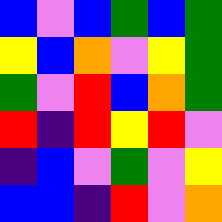[["blue", "violet", "blue", "green", "blue", "green"], ["yellow", "blue", "orange", "violet", "yellow", "green"], ["green", "violet", "red", "blue", "orange", "green"], ["red", "indigo", "red", "yellow", "red", "violet"], ["indigo", "blue", "violet", "green", "violet", "yellow"], ["blue", "blue", "indigo", "red", "violet", "orange"]]